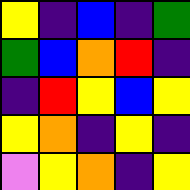[["yellow", "indigo", "blue", "indigo", "green"], ["green", "blue", "orange", "red", "indigo"], ["indigo", "red", "yellow", "blue", "yellow"], ["yellow", "orange", "indigo", "yellow", "indigo"], ["violet", "yellow", "orange", "indigo", "yellow"]]